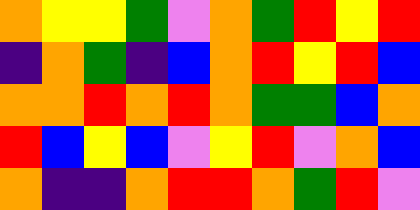[["orange", "yellow", "yellow", "green", "violet", "orange", "green", "red", "yellow", "red"], ["indigo", "orange", "green", "indigo", "blue", "orange", "red", "yellow", "red", "blue"], ["orange", "orange", "red", "orange", "red", "orange", "green", "green", "blue", "orange"], ["red", "blue", "yellow", "blue", "violet", "yellow", "red", "violet", "orange", "blue"], ["orange", "indigo", "indigo", "orange", "red", "red", "orange", "green", "red", "violet"]]